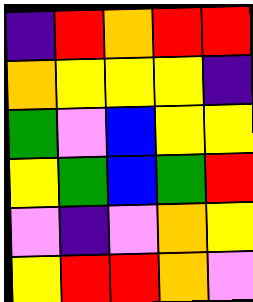[["indigo", "red", "orange", "red", "red"], ["orange", "yellow", "yellow", "yellow", "indigo"], ["green", "violet", "blue", "yellow", "yellow"], ["yellow", "green", "blue", "green", "red"], ["violet", "indigo", "violet", "orange", "yellow"], ["yellow", "red", "red", "orange", "violet"]]